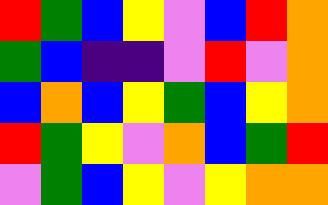[["red", "green", "blue", "yellow", "violet", "blue", "red", "orange"], ["green", "blue", "indigo", "indigo", "violet", "red", "violet", "orange"], ["blue", "orange", "blue", "yellow", "green", "blue", "yellow", "orange"], ["red", "green", "yellow", "violet", "orange", "blue", "green", "red"], ["violet", "green", "blue", "yellow", "violet", "yellow", "orange", "orange"]]